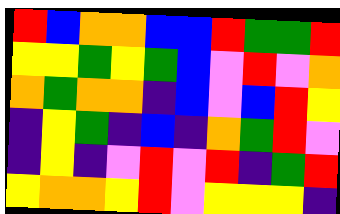[["red", "blue", "orange", "orange", "blue", "blue", "red", "green", "green", "red"], ["yellow", "yellow", "green", "yellow", "green", "blue", "violet", "red", "violet", "orange"], ["orange", "green", "orange", "orange", "indigo", "blue", "violet", "blue", "red", "yellow"], ["indigo", "yellow", "green", "indigo", "blue", "indigo", "orange", "green", "red", "violet"], ["indigo", "yellow", "indigo", "violet", "red", "violet", "red", "indigo", "green", "red"], ["yellow", "orange", "orange", "yellow", "red", "violet", "yellow", "yellow", "yellow", "indigo"]]